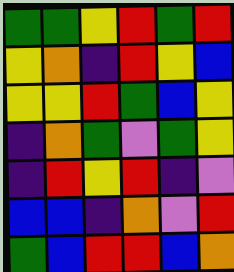[["green", "green", "yellow", "red", "green", "red"], ["yellow", "orange", "indigo", "red", "yellow", "blue"], ["yellow", "yellow", "red", "green", "blue", "yellow"], ["indigo", "orange", "green", "violet", "green", "yellow"], ["indigo", "red", "yellow", "red", "indigo", "violet"], ["blue", "blue", "indigo", "orange", "violet", "red"], ["green", "blue", "red", "red", "blue", "orange"]]